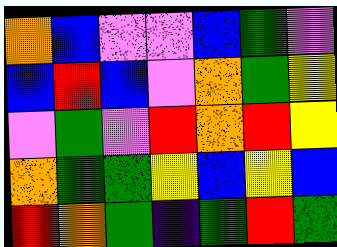[["orange", "blue", "violet", "violet", "blue", "green", "violet"], ["blue", "red", "blue", "violet", "orange", "green", "yellow"], ["violet", "green", "violet", "red", "orange", "red", "yellow"], ["orange", "green", "green", "yellow", "blue", "yellow", "blue"], ["red", "orange", "green", "indigo", "green", "red", "green"]]